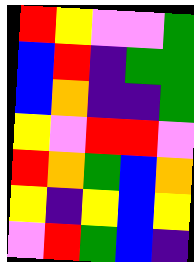[["red", "yellow", "violet", "violet", "green"], ["blue", "red", "indigo", "green", "green"], ["blue", "orange", "indigo", "indigo", "green"], ["yellow", "violet", "red", "red", "violet"], ["red", "orange", "green", "blue", "orange"], ["yellow", "indigo", "yellow", "blue", "yellow"], ["violet", "red", "green", "blue", "indigo"]]